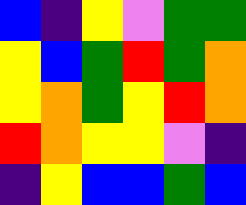[["blue", "indigo", "yellow", "violet", "green", "green"], ["yellow", "blue", "green", "red", "green", "orange"], ["yellow", "orange", "green", "yellow", "red", "orange"], ["red", "orange", "yellow", "yellow", "violet", "indigo"], ["indigo", "yellow", "blue", "blue", "green", "blue"]]